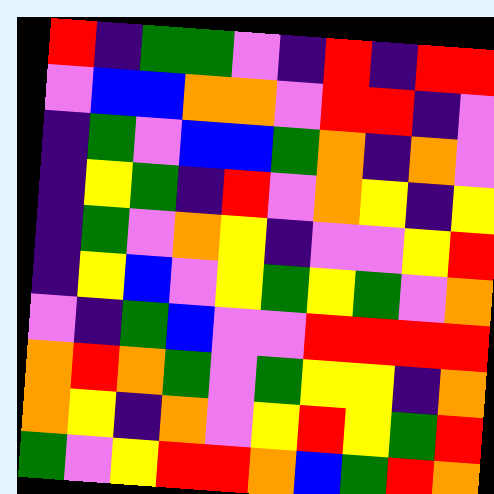[["red", "indigo", "green", "green", "violet", "indigo", "red", "indigo", "red", "red"], ["violet", "blue", "blue", "orange", "orange", "violet", "red", "red", "indigo", "violet"], ["indigo", "green", "violet", "blue", "blue", "green", "orange", "indigo", "orange", "violet"], ["indigo", "yellow", "green", "indigo", "red", "violet", "orange", "yellow", "indigo", "yellow"], ["indigo", "green", "violet", "orange", "yellow", "indigo", "violet", "violet", "yellow", "red"], ["indigo", "yellow", "blue", "violet", "yellow", "green", "yellow", "green", "violet", "orange"], ["violet", "indigo", "green", "blue", "violet", "violet", "red", "red", "red", "red"], ["orange", "red", "orange", "green", "violet", "green", "yellow", "yellow", "indigo", "orange"], ["orange", "yellow", "indigo", "orange", "violet", "yellow", "red", "yellow", "green", "red"], ["green", "violet", "yellow", "red", "red", "orange", "blue", "green", "red", "orange"]]